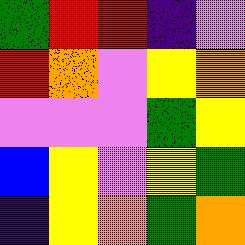[["green", "red", "red", "indigo", "violet"], ["red", "orange", "violet", "yellow", "orange"], ["violet", "violet", "violet", "green", "yellow"], ["blue", "yellow", "violet", "yellow", "green"], ["indigo", "yellow", "orange", "green", "orange"]]